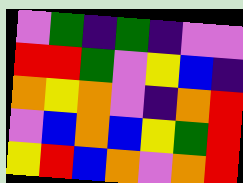[["violet", "green", "indigo", "green", "indigo", "violet", "violet"], ["red", "red", "green", "violet", "yellow", "blue", "indigo"], ["orange", "yellow", "orange", "violet", "indigo", "orange", "red"], ["violet", "blue", "orange", "blue", "yellow", "green", "red"], ["yellow", "red", "blue", "orange", "violet", "orange", "red"]]